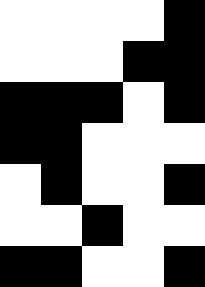[["white", "white", "white", "white", "black"], ["white", "white", "white", "black", "black"], ["black", "black", "black", "white", "black"], ["black", "black", "white", "white", "white"], ["white", "black", "white", "white", "black"], ["white", "white", "black", "white", "white"], ["black", "black", "white", "white", "black"]]